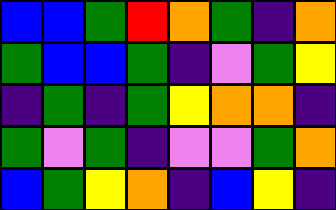[["blue", "blue", "green", "red", "orange", "green", "indigo", "orange"], ["green", "blue", "blue", "green", "indigo", "violet", "green", "yellow"], ["indigo", "green", "indigo", "green", "yellow", "orange", "orange", "indigo"], ["green", "violet", "green", "indigo", "violet", "violet", "green", "orange"], ["blue", "green", "yellow", "orange", "indigo", "blue", "yellow", "indigo"]]